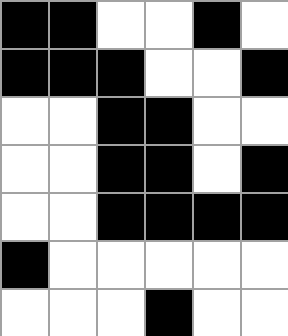[["black", "black", "white", "white", "black", "white"], ["black", "black", "black", "white", "white", "black"], ["white", "white", "black", "black", "white", "white"], ["white", "white", "black", "black", "white", "black"], ["white", "white", "black", "black", "black", "black"], ["black", "white", "white", "white", "white", "white"], ["white", "white", "white", "black", "white", "white"]]